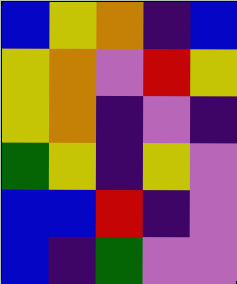[["blue", "yellow", "orange", "indigo", "blue"], ["yellow", "orange", "violet", "red", "yellow"], ["yellow", "orange", "indigo", "violet", "indigo"], ["green", "yellow", "indigo", "yellow", "violet"], ["blue", "blue", "red", "indigo", "violet"], ["blue", "indigo", "green", "violet", "violet"]]